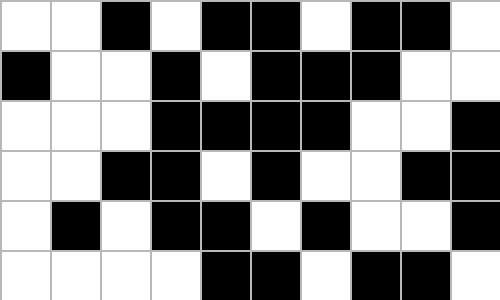[["white", "white", "black", "white", "black", "black", "white", "black", "black", "white"], ["black", "white", "white", "black", "white", "black", "black", "black", "white", "white"], ["white", "white", "white", "black", "black", "black", "black", "white", "white", "black"], ["white", "white", "black", "black", "white", "black", "white", "white", "black", "black"], ["white", "black", "white", "black", "black", "white", "black", "white", "white", "black"], ["white", "white", "white", "white", "black", "black", "white", "black", "black", "white"]]